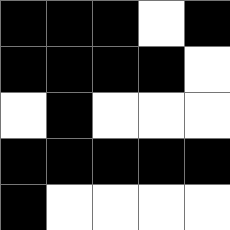[["black", "black", "black", "white", "black"], ["black", "black", "black", "black", "white"], ["white", "black", "white", "white", "white"], ["black", "black", "black", "black", "black"], ["black", "white", "white", "white", "white"]]